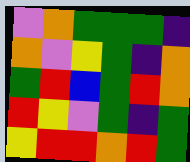[["violet", "orange", "green", "green", "green", "indigo"], ["orange", "violet", "yellow", "green", "indigo", "orange"], ["green", "red", "blue", "green", "red", "orange"], ["red", "yellow", "violet", "green", "indigo", "green"], ["yellow", "red", "red", "orange", "red", "green"]]